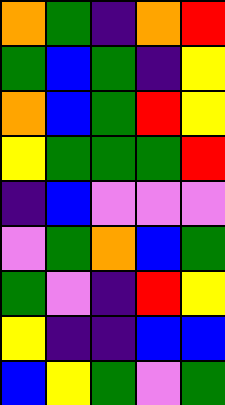[["orange", "green", "indigo", "orange", "red"], ["green", "blue", "green", "indigo", "yellow"], ["orange", "blue", "green", "red", "yellow"], ["yellow", "green", "green", "green", "red"], ["indigo", "blue", "violet", "violet", "violet"], ["violet", "green", "orange", "blue", "green"], ["green", "violet", "indigo", "red", "yellow"], ["yellow", "indigo", "indigo", "blue", "blue"], ["blue", "yellow", "green", "violet", "green"]]